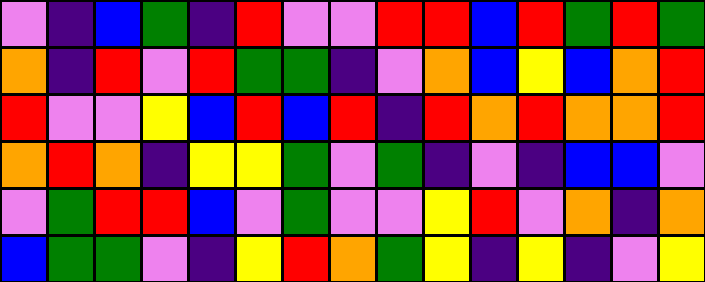[["violet", "indigo", "blue", "green", "indigo", "red", "violet", "violet", "red", "red", "blue", "red", "green", "red", "green"], ["orange", "indigo", "red", "violet", "red", "green", "green", "indigo", "violet", "orange", "blue", "yellow", "blue", "orange", "red"], ["red", "violet", "violet", "yellow", "blue", "red", "blue", "red", "indigo", "red", "orange", "red", "orange", "orange", "red"], ["orange", "red", "orange", "indigo", "yellow", "yellow", "green", "violet", "green", "indigo", "violet", "indigo", "blue", "blue", "violet"], ["violet", "green", "red", "red", "blue", "violet", "green", "violet", "violet", "yellow", "red", "violet", "orange", "indigo", "orange"], ["blue", "green", "green", "violet", "indigo", "yellow", "red", "orange", "green", "yellow", "indigo", "yellow", "indigo", "violet", "yellow"]]